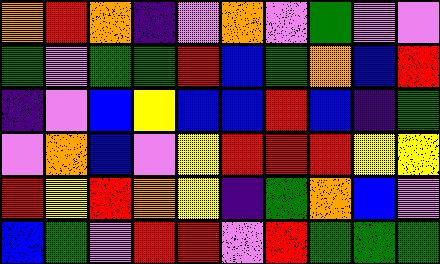[["orange", "red", "orange", "indigo", "violet", "orange", "violet", "green", "violet", "violet"], ["green", "violet", "green", "green", "red", "blue", "green", "orange", "blue", "red"], ["indigo", "violet", "blue", "yellow", "blue", "blue", "red", "blue", "indigo", "green"], ["violet", "orange", "blue", "violet", "yellow", "red", "red", "red", "yellow", "yellow"], ["red", "yellow", "red", "orange", "yellow", "indigo", "green", "orange", "blue", "violet"], ["blue", "green", "violet", "red", "red", "violet", "red", "green", "green", "green"]]